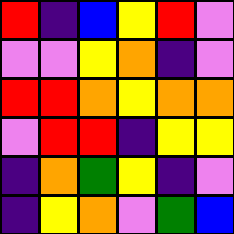[["red", "indigo", "blue", "yellow", "red", "violet"], ["violet", "violet", "yellow", "orange", "indigo", "violet"], ["red", "red", "orange", "yellow", "orange", "orange"], ["violet", "red", "red", "indigo", "yellow", "yellow"], ["indigo", "orange", "green", "yellow", "indigo", "violet"], ["indigo", "yellow", "orange", "violet", "green", "blue"]]